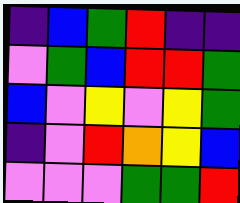[["indigo", "blue", "green", "red", "indigo", "indigo"], ["violet", "green", "blue", "red", "red", "green"], ["blue", "violet", "yellow", "violet", "yellow", "green"], ["indigo", "violet", "red", "orange", "yellow", "blue"], ["violet", "violet", "violet", "green", "green", "red"]]